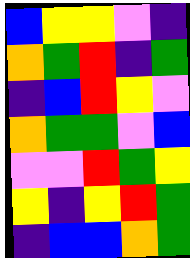[["blue", "yellow", "yellow", "violet", "indigo"], ["orange", "green", "red", "indigo", "green"], ["indigo", "blue", "red", "yellow", "violet"], ["orange", "green", "green", "violet", "blue"], ["violet", "violet", "red", "green", "yellow"], ["yellow", "indigo", "yellow", "red", "green"], ["indigo", "blue", "blue", "orange", "green"]]